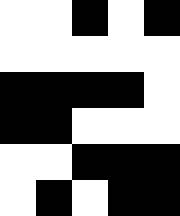[["white", "white", "black", "white", "black"], ["white", "white", "white", "white", "white"], ["black", "black", "black", "black", "white"], ["black", "black", "white", "white", "white"], ["white", "white", "black", "black", "black"], ["white", "black", "white", "black", "black"]]